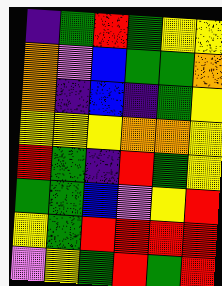[["indigo", "green", "red", "green", "yellow", "yellow"], ["orange", "violet", "blue", "green", "green", "orange"], ["orange", "indigo", "blue", "indigo", "green", "yellow"], ["yellow", "yellow", "yellow", "orange", "orange", "yellow"], ["red", "green", "indigo", "red", "green", "yellow"], ["green", "green", "blue", "violet", "yellow", "red"], ["yellow", "green", "red", "red", "red", "red"], ["violet", "yellow", "green", "red", "green", "red"]]